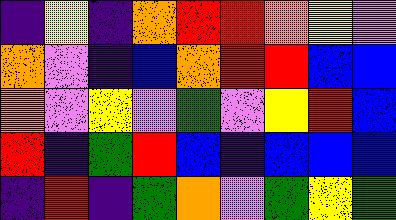[["indigo", "yellow", "indigo", "orange", "red", "red", "orange", "yellow", "violet"], ["orange", "violet", "indigo", "blue", "orange", "red", "red", "blue", "blue"], ["orange", "violet", "yellow", "violet", "green", "violet", "yellow", "red", "blue"], ["red", "indigo", "green", "red", "blue", "indigo", "blue", "blue", "blue"], ["indigo", "red", "indigo", "green", "orange", "violet", "green", "yellow", "green"]]